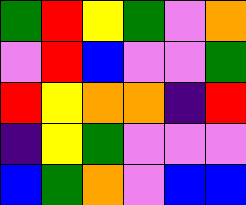[["green", "red", "yellow", "green", "violet", "orange"], ["violet", "red", "blue", "violet", "violet", "green"], ["red", "yellow", "orange", "orange", "indigo", "red"], ["indigo", "yellow", "green", "violet", "violet", "violet"], ["blue", "green", "orange", "violet", "blue", "blue"]]